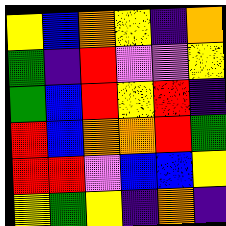[["yellow", "blue", "orange", "yellow", "indigo", "orange"], ["green", "indigo", "red", "violet", "violet", "yellow"], ["green", "blue", "red", "yellow", "red", "indigo"], ["red", "blue", "orange", "orange", "red", "green"], ["red", "red", "violet", "blue", "blue", "yellow"], ["yellow", "green", "yellow", "indigo", "orange", "indigo"]]